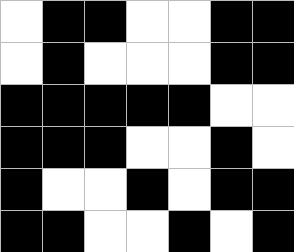[["white", "black", "black", "white", "white", "black", "black"], ["white", "black", "white", "white", "white", "black", "black"], ["black", "black", "black", "black", "black", "white", "white"], ["black", "black", "black", "white", "white", "black", "white"], ["black", "white", "white", "black", "white", "black", "black"], ["black", "black", "white", "white", "black", "white", "black"]]